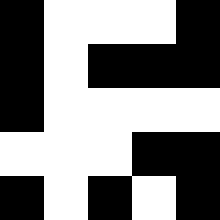[["black", "white", "white", "white", "black"], ["black", "white", "black", "black", "black"], ["black", "white", "white", "white", "white"], ["white", "white", "white", "black", "black"], ["black", "white", "black", "white", "black"]]